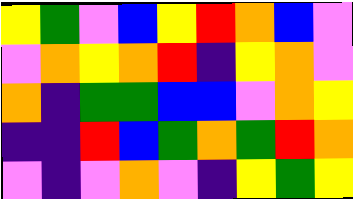[["yellow", "green", "violet", "blue", "yellow", "red", "orange", "blue", "violet"], ["violet", "orange", "yellow", "orange", "red", "indigo", "yellow", "orange", "violet"], ["orange", "indigo", "green", "green", "blue", "blue", "violet", "orange", "yellow"], ["indigo", "indigo", "red", "blue", "green", "orange", "green", "red", "orange"], ["violet", "indigo", "violet", "orange", "violet", "indigo", "yellow", "green", "yellow"]]